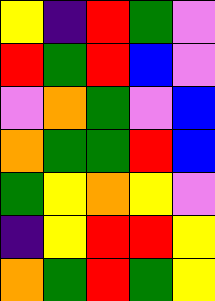[["yellow", "indigo", "red", "green", "violet"], ["red", "green", "red", "blue", "violet"], ["violet", "orange", "green", "violet", "blue"], ["orange", "green", "green", "red", "blue"], ["green", "yellow", "orange", "yellow", "violet"], ["indigo", "yellow", "red", "red", "yellow"], ["orange", "green", "red", "green", "yellow"]]